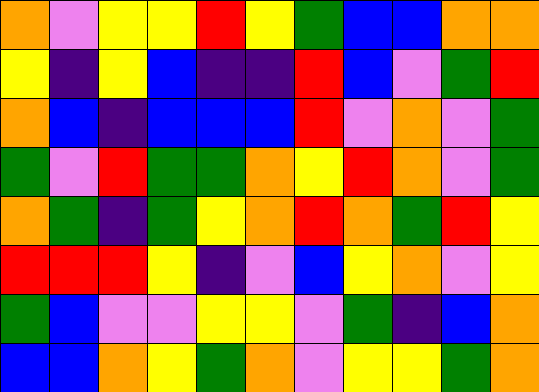[["orange", "violet", "yellow", "yellow", "red", "yellow", "green", "blue", "blue", "orange", "orange"], ["yellow", "indigo", "yellow", "blue", "indigo", "indigo", "red", "blue", "violet", "green", "red"], ["orange", "blue", "indigo", "blue", "blue", "blue", "red", "violet", "orange", "violet", "green"], ["green", "violet", "red", "green", "green", "orange", "yellow", "red", "orange", "violet", "green"], ["orange", "green", "indigo", "green", "yellow", "orange", "red", "orange", "green", "red", "yellow"], ["red", "red", "red", "yellow", "indigo", "violet", "blue", "yellow", "orange", "violet", "yellow"], ["green", "blue", "violet", "violet", "yellow", "yellow", "violet", "green", "indigo", "blue", "orange"], ["blue", "blue", "orange", "yellow", "green", "orange", "violet", "yellow", "yellow", "green", "orange"]]